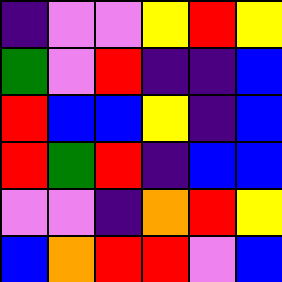[["indigo", "violet", "violet", "yellow", "red", "yellow"], ["green", "violet", "red", "indigo", "indigo", "blue"], ["red", "blue", "blue", "yellow", "indigo", "blue"], ["red", "green", "red", "indigo", "blue", "blue"], ["violet", "violet", "indigo", "orange", "red", "yellow"], ["blue", "orange", "red", "red", "violet", "blue"]]